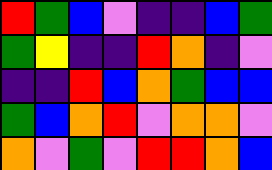[["red", "green", "blue", "violet", "indigo", "indigo", "blue", "green"], ["green", "yellow", "indigo", "indigo", "red", "orange", "indigo", "violet"], ["indigo", "indigo", "red", "blue", "orange", "green", "blue", "blue"], ["green", "blue", "orange", "red", "violet", "orange", "orange", "violet"], ["orange", "violet", "green", "violet", "red", "red", "orange", "blue"]]